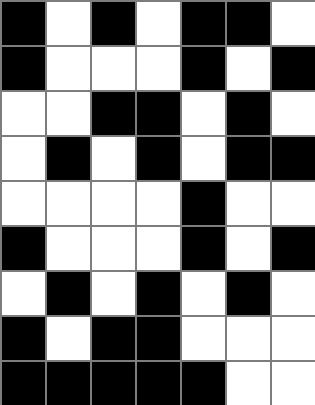[["black", "white", "black", "white", "black", "black", "white"], ["black", "white", "white", "white", "black", "white", "black"], ["white", "white", "black", "black", "white", "black", "white"], ["white", "black", "white", "black", "white", "black", "black"], ["white", "white", "white", "white", "black", "white", "white"], ["black", "white", "white", "white", "black", "white", "black"], ["white", "black", "white", "black", "white", "black", "white"], ["black", "white", "black", "black", "white", "white", "white"], ["black", "black", "black", "black", "black", "white", "white"]]